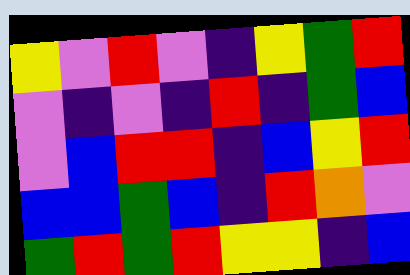[["yellow", "violet", "red", "violet", "indigo", "yellow", "green", "red"], ["violet", "indigo", "violet", "indigo", "red", "indigo", "green", "blue"], ["violet", "blue", "red", "red", "indigo", "blue", "yellow", "red"], ["blue", "blue", "green", "blue", "indigo", "red", "orange", "violet"], ["green", "red", "green", "red", "yellow", "yellow", "indigo", "blue"]]